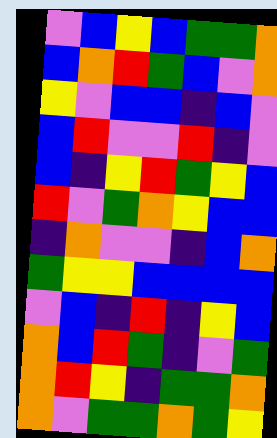[["violet", "blue", "yellow", "blue", "green", "green", "orange"], ["blue", "orange", "red", "green", "blue", "violet", "orange"], ["yellow", "violet", "blue", "blue", "indigo", "blue", "violet"], ["blue", "red", "violet", "violet", "red", "indigo", "violet"], ["blue", "indigo", "yellow", "red", "green", "yellow", "blue"], ["red", "violet", "green", "orange", "yellow", "blue", "blue"], ["indigo", "orange", "violet", "violet", "indigo", "blue", "orange"], ["green", "yellow", "yellow", "blue", "blue", "blue", "blue"], ["violet", "blue", "indigo", "red", "indigo", "yellow", "blue"], ["orange", "blue", "red", "green", "indigo", "violet", "green"], ["orange", "red", "yellow", "indigo", "green", "green", "orange"], ["orange", "violet", "green", "green", "orange", "green", "yellow"]]